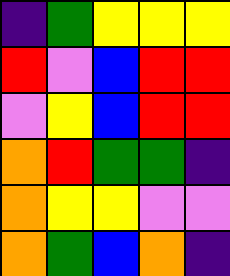[["indigo", "green", "yellow", "yellow", "yellow"], ["red", "violet", "blue", "red", "red"], ["violet", "yellow", "blue", "red", "red"], ["orange", "red", "green", "green", "indigo"], ["orange", "yellow", "yellow", "violet", "violet"], ["orange", "green", "blue", "orange", "indigo"]]